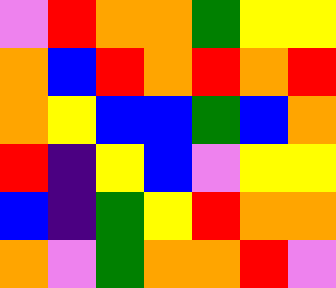[["violet", "red", "orange", "orange", "green", "yellow", "yellow"], ["orange", "blue", "red", "orange", "red", "orange", "red"], ["orange", "yellow", "blue", "blue", "green", "blue", "orange"], ["red", "indigo", "yellow", "blue", "violet", "yellow", "yellow"], ["blue", "indigo", "green", "yellow", "red", "orange", "orange"], ["orange", "violet", "green", "orange", "orange", "red", "violet"]]